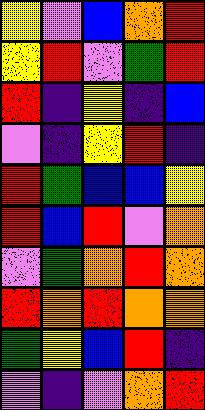[["yellow", "violet", "blue", "orange", "red"], ["yellow", "red", "violet", "green", "red"], ["red", "indigo", "yellow", "indigo", "blue"], ["violet", "indigo", "yellow", "red", "indigo"], ["red", "green", "blue", "blue", "yellow"], ["red", "blue", "red", "violet", "orange"], ["violet", "green", "orange", "red", "orange"], ["red", "orange", "red", "orange", "orange"], ["green", "yellow", "blue", "red", "indigo"], ["violet", "indigo", "violet", "orange", "red"]]